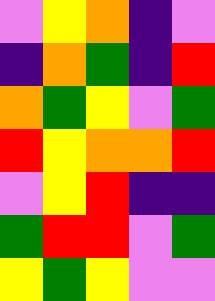[["violet", "yellow", "orange", "indigo", "violet"], ["indigo", "orange", "green", "indigo", "red"], ["orange", "green", "yellow", "violet", "green"], ["red", "yellow", "orange", "orange", "red"], ["violet", "yellow", "red", "indigo", "indigo"], ["green", "red", "red", "violet", "green"], ["yellow", "green", "yellow", "violet", "violet"]]